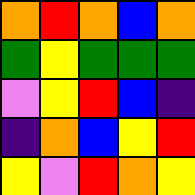[["orange", "red", "orange", "blue", "orange"], ["green", "yellow", "green", "green", "green"], ["violet", "yellow", "red", "blue", "indigo"], ["indigo", "orange", "blue", "yellow", "red"], ["yellow", "violet", "red", "orange", "yellow"]]